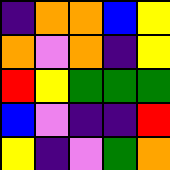[["indigo", "orange", "orange", "blue", "yellow"], ["orange", "violet", "orange", "indigo", "yellow"], ["red", "yellow", "green", "green", "green"], ["blue", "violet", "indigo", "indigo", "red"], ["yellow", "indigo", "violet", "green", "orange"]]